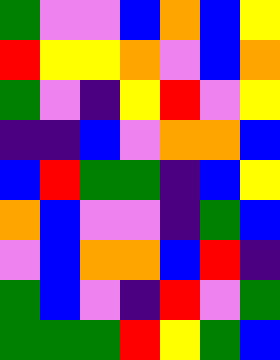[["green", "violet", "violet", "blue", "orange", "blue", "yellow"], ["red", "yellow", "yellow", "orange", "violet", "blue", "orange"], ["green", "violet", "indigo", "yellow", "red", "violet", "yellow"], ["indigo", "indigo", "blue", "violet", "orange", "orange", "blue"], ["blue", "red", "green", "green", "indigo", "blue", "yellow"], ["orange", "blue", "violet", "violet", "indigo", "green", "blue"], ["violet", "blue", "orange", "orange", "blue", "red", "indigo"], ["green", "blue", "violet", "indigo", "red", "violet", "green"], ["green", "green", "green", "red", "yellow", "green", "blue"]]